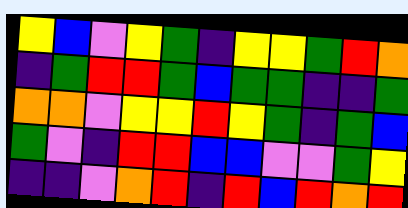[["yellow", "blue", "violet", "yellow", "green", "indigo", "yellow", "yellow", "green", "red", "orange"], ["indigo", "green", "red", "red", "green", "blue", "green", "green", "indigo", "indigo", "green"], ["orange", "orange", "violet", "yellow", "yellow", "red", "yellow", "green", "indigo", "green", "blue"], ["green", "violet", "indigo", "red", "red", "blue", "blue", "violet", "violet", "green", "yellow"], ["indigo", "indigo", "violet", "orange", "red", "indigo", "red", "blue", "red", "orange", "red"]]